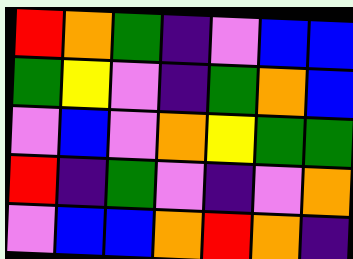[["red", "orange", "green", "indigo", "violet", "blue", "blue"], ["green", "yellow", "violet", "indigo", "green", "orange", "blue"], ["violet", "blue", "violet", "orange", "yellow", "green", "green"], ["red", "indigo", "green", "violet", "indigo", "violet", "orange"], ["violet", "blue", "blue", "orange", "red", "orange", "indigo"]]